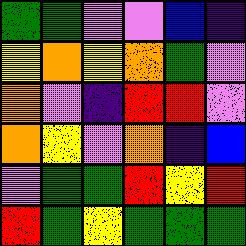[["green", "green", "violet", "violet", "blue", "indigo"], ["yellow", "orange", "yellow", "orange", "green", "violet"], ["orange", "violet", "indigo", "red", "red", "violet"], ["orange", "yellow", "violet", "orange", "indigo", "blue"], ["violet", "green", "green", "red", "yellow", "red"], ["red", "green", "yellow", "green", "green", "green"]]